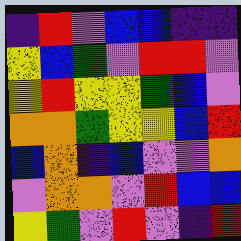[["indigo", "red", "violet", "blue", "blue", "indigo", "indigo"], ["yellow", "blue", "green", "violet", "red", "red", "violet"], ["yellow", "red", "yellow", "yellow", "green", "blue", "violet"], ["orange", "orange", "green", "yellow", "yellow", "blue", "red"], ["blue", "orange", "indigo", "blue", "violet", "violet", "orange"], ["violet", "orange", "orange", "violet", "red", "blue", "blue"], ["yellow", "green", "violet", "red", "violet", "indigo", "red"]]